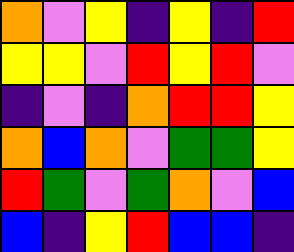[["orange", "violet", "yellow", "indigo", "yellow", "indigo", "red"], ["yellow", "yellow", "violet", "red", "yellow", "red", "violet"], ["indigo", "violet", "indigo", "orange", "red", "red", "yellow"], ["orange", "blue", "orange", "violet", "green", "green", "yellow"], ["red", "green", "violet", "green", "orange", "violet", "blue"], ["blue", "indigo", "yellow", "red", "blue", "blue", "indigo"]]